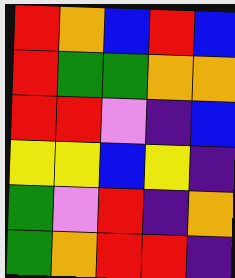[["red", "orange", "blue", "red", "blue"], ["red", "green", "green", "orange", "orange"], ["red", "red", "violet", "indigo", "blue"], ["yellow", "yellow", "blue", "yellow", "indigo"], ["green", "violet", "red", "indigo", "orange"], ["green", "orange", "red", "red", "indigo"]]